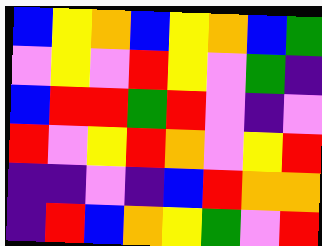[["blue", "yellow", "orange", "blue", "yellow", "orange", "blue", "green"], ["violet", "yellow", "violet", "red", "yellow", "violet", "green", "indigo"], ["blue", "red", "red", "green", "red", "violet", "indigo", "violet"], ["red", "violet", "yellow", "red", "orange", "violet", "yellow", "red"], ["indigo", "indigo", "violet", "indigo", "blue", "red", "orange", "orange"], ["indigo", "red", "blue", "orange", "yellow", "green", "violet", "red"]]